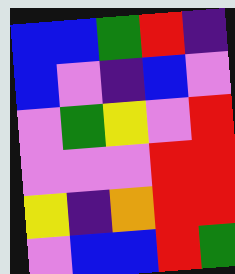[["blue", "blue", "green", "red", "indigo"], ["blue", "violet", "indigo", "blue", "violet"], ["violet", "green", "yellow", "violet", "red"], ["violet", "violet", "violet", "red", "red"], ["yellow", "indigo", "orange", "red", "red"], ["violet", "blue", "blue", "red", "green"]]